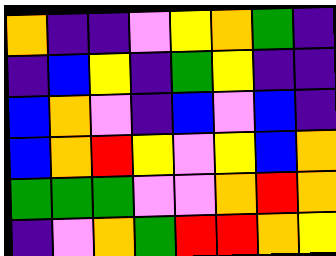[["orange", "indigo", "indigo", "violet", "yellow", "orange", "green", "indigo"], ["indigo", "blue", "yellow", "indigo", "green", "yellow", "indigo", "indigo"], ["blue", "orange", "violet", "indigo", "blue", "violet", "blue", "indigo"], ["blue", "orange", "red", "yellow", "violet", "yellow", "blue", "orange"], ["green", "green", "green", "violet", "violet", "orange", "red", "orange"], ["indigo", "violet", "orange", "green", "red", "red", "orange", "yellow"]]